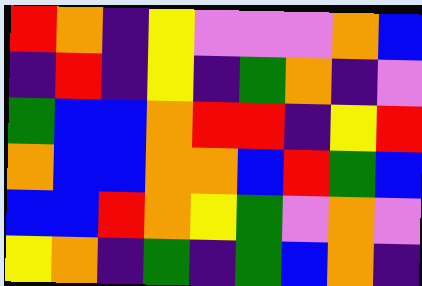[["red", "orange", "indigo", "yellow", "violet", "violet", "violet", "orange", "blue"], ["indigo", "red", "indigo", "yellow", "indigo", "green", "orange", "indigo", "violet"], ["green", "blue", "blue", "orange", "red", "red", "indigo", "yellow", "red"], ["orange", "blue", "blue", "orange", "orange", "blue", "red", "green", "blue"], ["blue", "blue", "red", "orange", "yellow", "green", "violet", "orange", "violet"], ["yellow", "orange", "indigo", "green", "indigo", "green", "blue", "orange", "indigo"]]